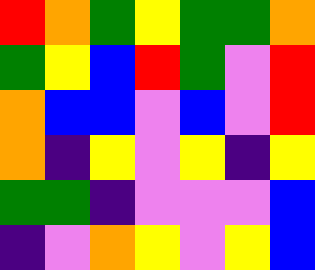[["red", "orange", "green", "yellow", "green", "green", "orange"], ["green", "yellow", "blue", "red", "green", "violet", "red"], ["orange", "blue", "blue", "violet", "blue", "violet", "red"], ["orange", "indigo", "yellow", "violet", "yellow", "indigo", "yellow"], ["green", "green", "indigo", "violet", "violet", "violet", "blue"], ["indigo", "violet", "orange", "yellow", "violet", "yellow", "blue"]]